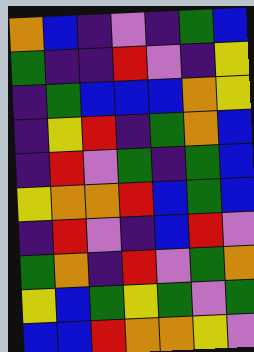[["orange", "blue", "indigo", "violet", "indigo", "green", "blue"], ["green", "indigo", "indigo", "red", "violet", "indigo", "yellow"], ["indigo", "green", "blue", "blue", "blue", "orange", "yellow"], ["indigo", "yellow", "red", "indigo", "green", "orange", "blue"], ["indigo", "red", "violet", "green", "indigo", "green", "blue"], ["yellow", "orange", "orange", "red", "blue", "green", "blue"], ["indigo", "red", "violet", "indigo", "blue", "red", "violet"], ["green", "orange", "indigo", "red", "violet", "green", "orange"], ["yellow", "blue", "green", "yellow", "green", "violet", "green"], ["blue", "blue", "red", "orange", "orange", "yellow", "violet"]]